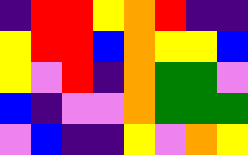[["indigo", "red", "red", "yellow", "orange", "red", "indigo", "indigo"], ["yellow", "red", "red", "blue", "orange", "yellow", "yellow", "blue"], ["yellow", "violet", "red", "indigo", "orange", "green", "green", "violet"], ["blue", "indigo", "violet", "violet", "orange", "green", "green", "green"], ["violet", "blue", "indigo", "indigo", "yellow", "violet", "orange", "yellow"]]